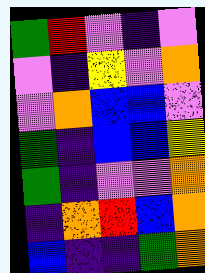[["green", "red", "violet", "indigo", "violet"], ["violet", "indigo", "yellow", "violet", "orange"], ["violet", "orange", "blue", "blue", "violet"], ["green", "indigo", "blue", "blue", "yellow"], ["green", "indigo", "violet", "violet", "orange"], ["indigo", "orange", "red", "blue", "orange"], ["blue", "indigo", "indigo", "green", "orange"]]